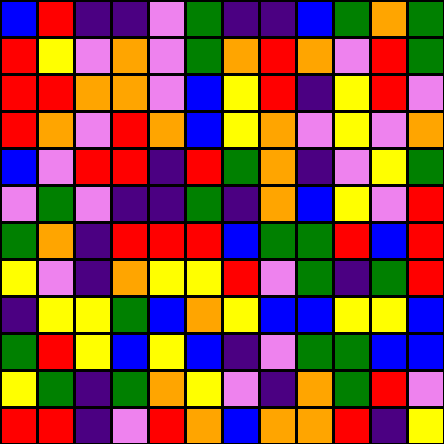[["blue", "red", "indigo", "indigo", "violet", "green", "indigo", "indigo", "blue", "green", "orange", "green"], ["red", "yellow", "violet", "orange", "violet", "green", "orange", "red", "orange", "violet", "red", "green"], ["red", "red", "orange", "orange", "violet", "blue", "yellow", "red", "indigo", "yellow", "red", "violet"], ["red", "orange", "violet", "red", "orange", "blue", "yellow", "orange", "violet", "yellow", "violet", "orange"], ["blue", "violet", "red", "red", "indigo", "red", "green", "orange", "indigo", "violet", "yellow", "green"], ["violet", "green", "violet", "indigo", "indigo", "green", "indigo", "orange", "blue", "yellow", "violet", "red"], ["green", "orange", "indigo", "red", "red", "red", "blue", "green", "green", "red", "blue", "red"], ["yellow", "violet", "indigo", "orange", "yellow", "yellow", "red", "violet", "green", "indigo", "green", "red"], ["indigo", "yellow", "yellow", "green", "blue", "orange", "yellow", "blue", "blue", "yellow", "yellow", "blue"], ["green", "red", "yellow", "blue", "yellow", "blue", "indigo", "violet", "green", "green", "blue", "blue"], ["yellow", "green", "indigo", "green", "orange", "yellow", "violet", "indigo", "orange", "green", "red", "violet"], ["red", "red", "indigo", "violet", "red", "orange", "blue", "orange", "orange", "red", "indigo", "yellow"]]